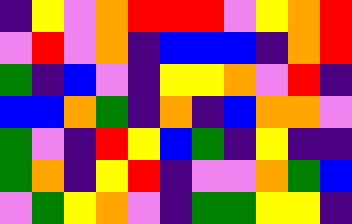[["indigo", "yellow", "violet", "orange", "red", "red", "red", "violet", "yellow", "orange", "red"], ["violet", "red", "violet", "orange", "indigo", "blue", "blue", "blue", "indigo", "orange", "red"], ["green", "indigo", "blue", "violet", "indigo", "yellow", "yellow", "orange", "violet", "red", "indigo"], ["blue", "blue", "orange", "green", "indigo", "orange", "indigo", "blue", "orange", "orange", "violet"], ["green", "violet", "indigo", "red", "yellow", "blue", "green", "indigo", "yellow", "indigo", "indigo"], ["green", "orange", "indigo", "yellow", "red", "indigo", "violet", "violet", "orange", "green", "blue"], ["violet", "green", "yellow", "orange", "violet", "indigo", "green", "green", "yellow", "yellow", "indigo"]]